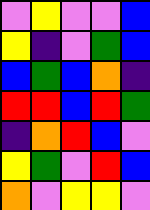[["violet", "yellow", "violet", "violet", "blue"], ["yellow", "indigo", "violet", "green", "blue"], ["blue", "green", "blue", "orange", "indigo"], ["red", "red", "blue", "red", "green"], ["indigo", "orange", "red", "blue", "violet"], ["yellow", "green", "violet", "red", "blue"], ["orange", "violet", "yellow", "yellow", "violet"]]